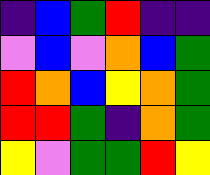[["indigo", "blue", "green", "red", "indigo", "indigo"], ["violet", "blue", "violet", "orange", "blue", "green"], ["red", "orange", "blue", "yellow", "orange", "green"], ["red", "red", "green", "indigo", "orange", "green"], ["yellow", "violet", "green", "green", "red", "yellow"]]